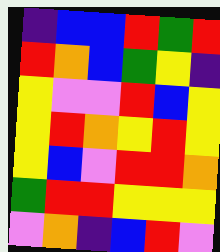[["indigo", "blue", "blue", "red", "green", "red"], ["red", "orange", "blue", "green", "yellow", "indigo"], ["yellow", "violet", "violet", "red", "blue", "yellow"], ["yellow", "red", "orange", "yellow", "red", "yellow"], ["yellow", "blue", "violet", "red", "red", "orange"], ["green", "red", "red", "yellow", "yellow", "yellow"], ["violet", "orange", "indigo", "blue", "red", "violet"]]